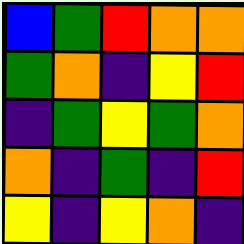[["blue", "green", "red", "orange", "orange"], ["green", "orange", "indigo", "yellow", "red"], ["indigo", "green", "yellow", "green", "orange"], ["orange", "indigo", "green", "indigo", "red"], ["yellow", "indigo", "yellow", "orange", "indigo"]]